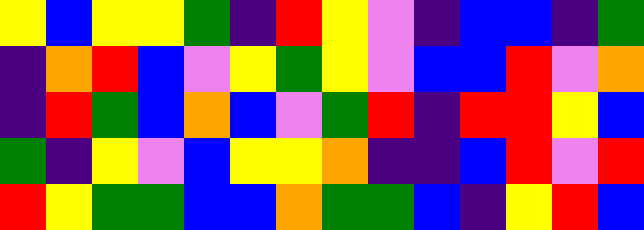[["yellow", "blue", "yellow", "yellow", "green", "indigo", "red", "yellow", "violet", "indigo", "blue", "blue", "indigo", "green"], ["indigo", "orange", "red", "blue", "violet", "yellow", "green", "yellow", "violet", "blue", "blue", "red", "violet", "orange"], ["indigo", "red", "green", "blue", "orange", "blue", "violet", "green", "red", "indigo", "red", "red", "yellow", "blue"], ["green", "indigo", "yellow", "violet", "blue", "yellow", "yellow", "orange", "indigo", "indigo", "blue", "red", "violet", "red"], ["red", "yellow", "green", "green", "blue", "blue", "orange", "green", "green", "blue", "indigo", "yellow", "red", "blue"]]